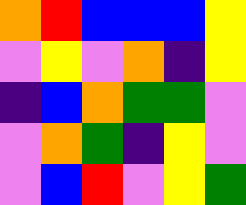[["orange", "red", "blue", "blue", "blue", "yellow"], ["violet", "yellow", "violet", "orange", "indigo", "yellow"], ["indigo", "blue", "orange", "green", "green", "violet"], ["violet", "orange", "green", "indigo", "yellow", "violet"], ["violet", "blue", "red", "violet", "yellow", "green"]]